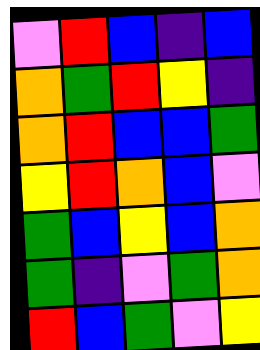[["violet", "red", "blue", "indigo", "blue"], ["orange", "green", "red", "yellow", "indigo"], ["orange", "red", "blue", "blue", "green"], ["yellow", "red", "orange", "blue", "violet"], ["green", "blue", "yellow", "blue", "orange"], ["green", "indigo", "violet", "green", "orange"], ["red", "blue", "green", "violet", "yellow"]]